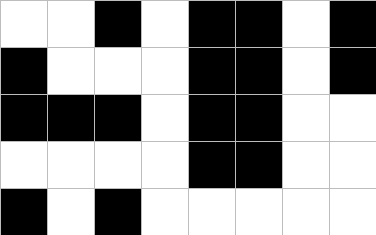[["white", "white", "black", "white", "black", "black", "white", "black"], ["black", "white", "white", "white", "black", "black", "white", "black"], ["black", "black", "black", "white", "black", "black", "white", "white"], ["white", "white", "white", "white", "black", "black", "white", "white"], ["black", "white", "black", "white", "white", "white", "white", "white"]]